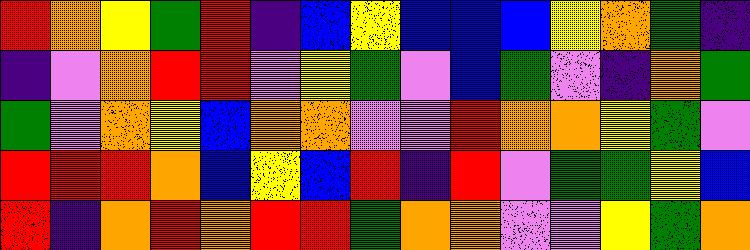[["red", "orange", "yellow", "green", "red", "indigo", "blue", "yellow", "blue", "blue", "blue", "yellow", "orange", "green", "indigo"], ["indigo", "violet", "orange", "red", "red", "violet", "yellow", "green", "violet", "blue", "green", "violet", "indigo", "orange", "green"], ["green", "violet", "orange", "yellow", "blue", "orange", "orange", "violet", "violet", "red", "orange", "orange", "yellow", "green", "violet"], ["red", "red", "red", "orange", "blue", "yellow", "blue", "red", "indigo", "red", "violet", "green", "green", "yellow", "blue"], ["red", "indigo", "orange", "red", "orange", "red", "red", "green", "orange", "orange", "violet", "violet", "yellow", "green", "orange"]]